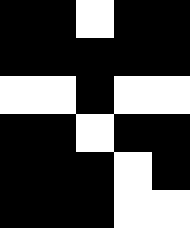[["black", "black", "white", "black", "black"], ["black", "black", "black", "black", "black"], ["white", "white", "black", "white", "white"], ["black", "black", "white", "black", "black"], ["black", "black", "black", "white", "black"], ["black", "black", "black", "white", "white"]]